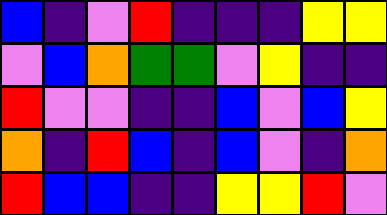[["blue", "indigo", "violet", "red", "indigo", "indigo", "indigo", "yellow", "yellow"], ["violet", "blue", "orange", "green", "green", "violet", "yellow", "indigo", "indigo"], ["red", "violet", "violet", "indigo", "indigo", "blue", "violet", "blue", "yellow"], ["orange", "indigo", "red", "blue", "indigo", "blue", "violet", "indigo", "orange"], ["red", "blue", "blue", "indigo", "indigo", "yellow", "yellow", "red", "violet"]]